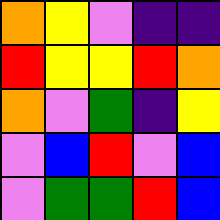[["orange", "yellow", "violet", "indigo", "indigo"], ["red", "yellow", "yellow", "red", "orange"], ["orange", "violet", "green", "indigo", "yellow"], ["violet", "blue", "red", "violet", "blue"], ["violet", "green", "green", "red", "blue"]]